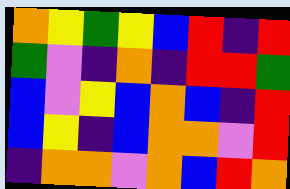[["orange", "yellow", "green", "yellow", "blue", "red", "indigo", "red"], ["green", "violet", "indigo", "orange", "indigo", "red", "red", "green"], ["blue", "violet", "yellow", "blue", "orange", "blue", "indigo", "red"], ["blue", "yellow", "indigo", "blue", "orange", "orange", "violet", "red"], ["indigo", "orange", "orange", "violet", "orange", "blue", "red", "orange"]]